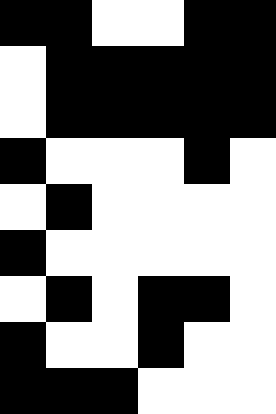[["black", "black", "white", "white", "black", "black"], ["white", "black", "black", "black", "black", "black"], ["white", "black", "black", "black", "black", "black"], ["black", "white", "white", "white", "black", "white"], ["white", "black", "white", "white", "white", "white"], ["black", "white", "white", "white", "white", "white"], ["white", "black", "white", "black", "black", "white"], ["black", "white", "white", "black", "white", "white"], ["black", "black", "black", "white", "white", "white"]]